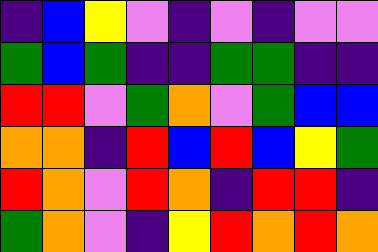[["indigo", "blue", "yellow", "violet", "indigo", "violet", "indigo", "violet", "violet"], ["green", "blue", "green", "indigo", "indigo", "green", "green", "indigo", "indigo"], ["red", "red", "violet", "green", "orange", "violet", "green", "blue", "blue"], ["orange", "orange", "indigo", "red", "blue", "red", "blue", "yellow", "green"], ["red", "orange", "violet", "red", "orange", "indigo", "red", "red", "indigo"], ["green", "orange", "violet", "indigo", "yellow", "red", "orange", "red", "orange"]]